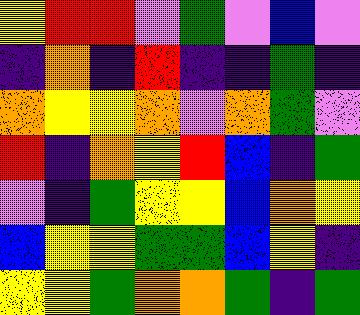[["yellow", "red", "red", "violet", "green", "violet", "blue", "violet"], ["indigo", "orange", "indigo", "red", "indigo", "indigo", "green", "indigo"], ["orange", "yellow", "yellow", "orange", "violet", "orange", "green", "violet"], ["red", "indigo", "orange", "yellow", "red", "blue", "indigo", "green"], ["violet", "indigo", "green", "yellow", "yellow", "blue", "orange", "yellow"], ["blue", "yellow", "yellow", "green", "green", "blue", "yellow", "indigo"], ["yellow", "yellow", "green", "orange", "orange", "green", "indigo", "green"]]